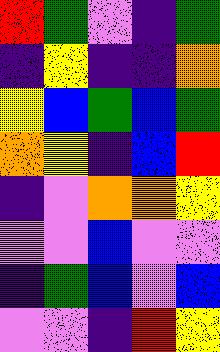[["red", "green", "violet", "indigo", "green"], ["indigo", "yellow", "indigo", "indigo", "orange"], ["yellow", "blue", "green", "blue", "green"], ["orange", "yellow", "indigo", "blue", "red"], ["indigo", "violet", "orange", "orange", "yellow"], ["violet", "violet", "blue", "violet", "violet"], ["indigo", "green", "blue", "violet", "blue"], ["violet", "violet", "indigo", "red", "yellow"]]